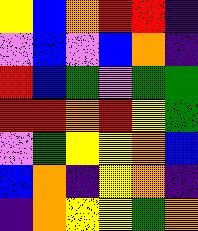[["yellow", "blue", "orange", "red", "red", "indigo"], ["violet", "blue", "violet", "blue", "orange", "indigo"], ["red", "blue", "green", "violet", "green", "green"], ["red", "red", "orange", "red", "yellow", "green"], ["violet", "green", "yellow", "yellow", "orange", "blue"], ["blue", "orange", "indigo", "yellow", "orange", "indigo"], ["indigo", "orange", "yellow", "yellow", "green", "orange"]]